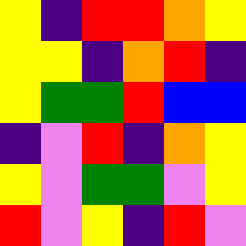[["yellow", "indigo", "red", "red", "orange", "yellow"], ["yellow", "yellow", "indigo", "orange", "red", "indigo"], ["yellow", "green", "green", "red", "blue", "blue"], ["indigo", "violet", "red", "indigo", "orange", "yellow"], ["yellow", "violet", "green", "green", "violet", "yellow"], ["red", "violet", "yellow", "indigo", "red", "violet"]]